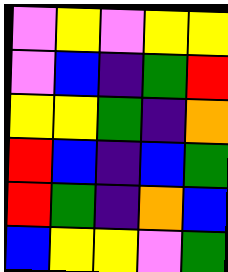[["violet", "yellow", "violet", "yellow", "yellow"], ["violet", "blue", "indigo", "green", "red"], ["yellow", "yellow", "green", "indigo", "orange"], ["red", "blue", "indigo", "blue", "green"], ["red", "green", "indigo", "orange", "blue"], ["blue", "yellow", "yellow", "violet", "green"]]